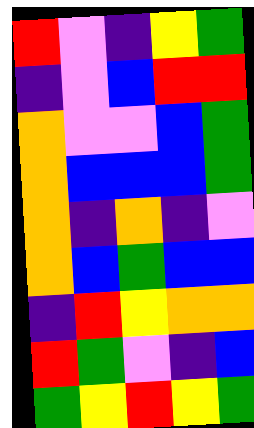[["red", "violet", "indigo", "yellow", "green"], ["indigo", "violet", "blue", "red", "red"], ["orange", "violet", "violet", "blue", "green"], ["orange", "blue", "blue", "blue", "green"], ["orange", "indigo", "orange", "indigo", "violet"], ["orange", "blue", "green", "blue", "blue"], ["indigo", "red", "yellow", "orange", "orange"], ["red", "green", "violet", "indigo", "blue"], ["green", "yellow", "red", "yellow", "green"]]